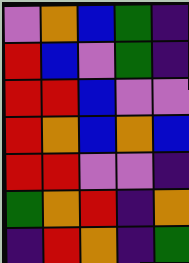[["violet", "orange", "blue", "green", "indigo"], ["red", "blue", "violet", "green", "indigo"], ["red", "red", "blue", "violet", "violet"], ["red", "orange", "blue", "orange", "blue"], ["red", "red", "violet", "violet", "indigo"], ["green", "orange", "red", "indigo", "orange"], ["indigo", "red", "orange", "indigo", "green"]]